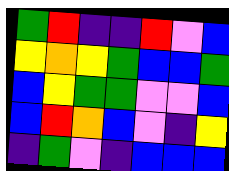[["green", "red", "indigo", "indigo", "red", "violet", "blue"], ["yellow", "orange", "yellow", "green", "blue", "blue", "green"], ["blue", "yellow", "green", "green", "violet", "violet", "blue"], ["blue", "red", "orange", "blue", "violet", "indigo", "yellow"], ["indigo", "green", "violet", "indigo", "blue", "blue", "blue"]]